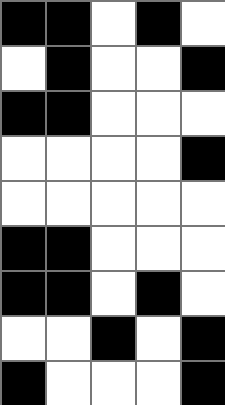[["black", "black", "white", "black", "white"], ["white", "black", "white", "white", "black"], ["black", "black", "white", "white", "white"], ["white", "white", "white", "white", "black"], ["white", "white", "white", "white", "white"], ["black", "black", "white", "white", "white"], ["black", "black", "white", "black", "white"], ["white", "white", "black", "white", "black"], ["black", "white", "white", "white", "black"]]